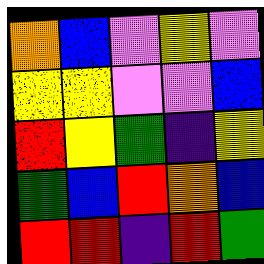[["orange", "blue", "violet", "yellow", "violet"], ["yellow", "yellow", "violet", "violet", "blue"], ["red", "yellow", "green", "indigo", "yellow"], ["green", "blue", "red", "orange", "blue"], ["red", "red", "indigo", "red", "green"]]